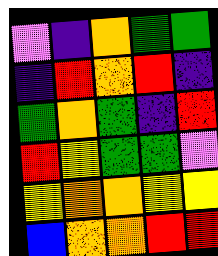[["violet", "indigo", "orange", "green", "green"], ["indigo", "red", "orange", "red", "indigo"], ["green", "orange", "green", "indigo", "red"], ["red", "yellow", "green", "green", "violet"], ["yellow", "orange", "orange", "yellow", "yellow"], ["blue", "orange", "orange", "red", "red"]]